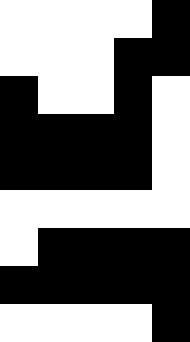[["white", "white", "white", "white", "black"], ["white", "white", "white", "black", "black"], ["black", "white", "white", "black", "white"], ["black", "black", "black", "black", "white"], ["black", "black", "black", "black", "white"], ["white", "white", "white", "white", "white"], ["white", "black", "black", "black", "black"], ["black", "black", "black", "black", "black"], ["white", "white", "white", "white", "black"]]